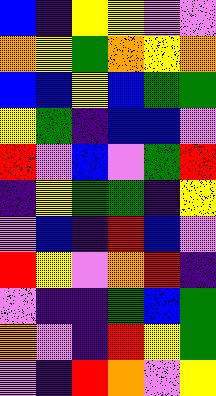[["blue", "indigo", "yellow", "yellow", "violet", "violet"], ["orange", "yellow", "green", "orange", "yellow", "orange"], ["blue", "blue", "yellow", "blue", "green", "green"], ["yellow", "green", "indigo", "blue", "blue", "violet"], ["red", "violet", "blue", "violet", "green", "red"], ["indigo", "yellow", "green", "green", "indigo", "yellow"], ["violet", "blue", "indigo", "red", "blue", "violet"], ["red", "yellow", "violet", "orange", "red", "indigo"], ["violet", "indigo", "indigo", "green", "blue", "green"], ["orange", "violet", "indigo", "red", "yellow", "green"], ["violet", "indigo", "red", "orange", "violet", "yellow"]]